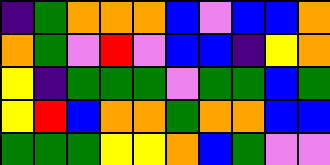[["indigo", "green", "orange", "orange", "orange", "blue", "violet", "blue", "blue", "orange"], ["orange", "green", "violet", "red", "violet", "blue", "blue", "indigo", "yellow", "orange"], ["yellow", "indigo", "green", "green", "green", "violet", "green", "green", "blue", "green"], ["yellow", "red", "blue", "orange", "orange", "green", "orange", "orange", "blue", "blue"], ["green", "green", "green", "yellow", "yellow", "orange", "blue", "green", "violet", "violet"]]